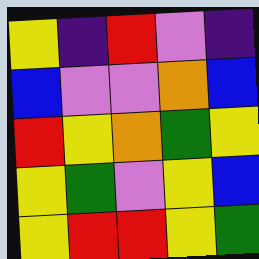[["yellow", "indigo", "red", "violet", "indigo"], ["blue", "violet", "violet", "orange", "blue"], ["red", "yellow", "orange", "green", "yellow"], ["yellow", "green", "violet", "yellow", "blue"], ["yellow", "red", "red", "yellow", "green"]]